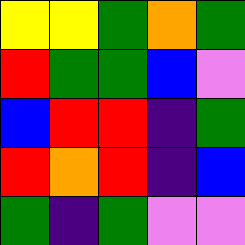[["yellow", "yellow", "green", "orange", "green"], ["red", "green", "green", "blue", "violet"], ["blue", "red", "red", "indigo", "green"], ["red", "orange", "red", "indigo", "blue"], ["green", "indigo", "green", "violet", "violet"]]